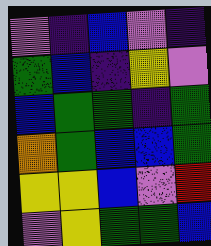[["violet", "indigo", "blue", "violet", "indigo"], ["green", "blue", "indigo", "yellow", "violet"], ["blue", "green", "green", "indigo", "green"], ["orange", "green", "blue", "blue", "green"], ["yellow", "yellow", "blue", "violet", "red"], ["violet", "yellow", "green", "green", "blue"]]